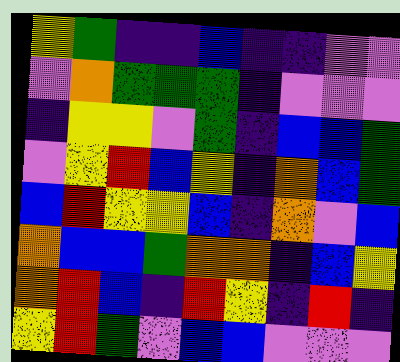[["yellow", "green", "indigo", "indigo", "blue", "indigo", "indigo", "violet", "violet"], ["violet", "orange", "green", "green", "green", "indigo", "violet", "violet", "violet"], ["indigo", "yellow", "yellow", "violet", "green", "indigo", "blue", "blue", "green"], ["violet", "yellow", "red", "blue", "yellow", "indigo", "orange", "blue", "green"], ["blue", "red", "yellow", "yellow", "blue", "indigo", "orange", "violet", "blue"], ["orange", "blue", "blue", "green", "orange", "orange", "indigo", "blue", "yellow"], ["orange", "red", "blue", "indigo", "red", "yellow", "indigo", "red", "indigo"], ["yellow", "red", "green", "violet", "blue", "blue", "violet", "violet", "violet"]]